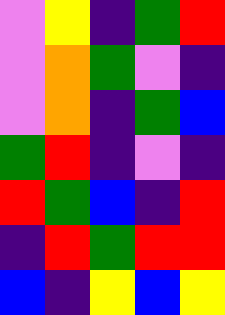[["violet", "yellow", "indigo", "green", "red"], ["violet", "orange", "green", "violet", "indigo"], ["violet", "orange", "indigo", "green", "blue"], ["green", "red", "indigo", "violet", "indigo"], ["red", "green", "blue", "indigo", "red"], ["indigo", "red", "green", "red", "red"], ["blue", "indigo", "yellow", "blue", "yellow"]]